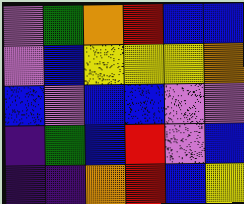[["violet", "green", "orange", "red", "blue", "blue"], ["violet", "blue", "yellow", "yellow", "yellow", "orange"], ["blue", "violet", "blue", "blue", "violet", "violet"], ["indigo", "green", "blue", "red", "violet", "blue"], ["indigo", "indigo", "orange", "red", "blue", "yellow"]]